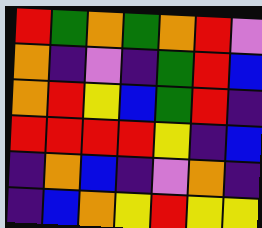[["red", "green", "orange", "green", "orange", "red", "violet"], ["orange", "indigo", "violet", "indigo", "green", "red", "blue"], ["orange", "red", "yellow", "blue", "green", "red", "indigo"], ["red", "red", "red", "red", "yellow", "indigo", "blue"], ["indigo", "orange", "blue", "indigo", "violet", "orange", "indigo"], ["indigo", "blue", "orange", "yellow", "red", "yellow", "yellow"]]